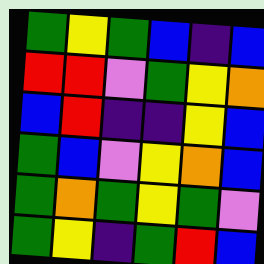[["green", "yellow", "green", "blue", "indigo", "blue"], ["red", "red", "violet", "green", "yellow", "orange"], ["blue", "red", "indigo", "indigo", "yellow", "blue"], ["green", "blue", "violet", "yellow", "orange", "blue"], ["green", "orange", "green", "yellow", "green", "violet"], ["green", "yellow", "indigo", "green", "red", "blue"]]